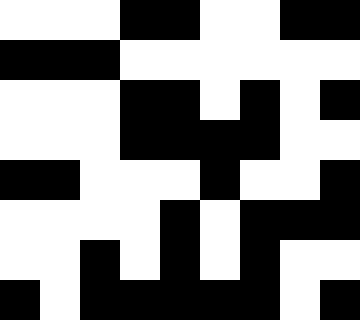[["white", "white", "white", "black", "black", "white", "white", "black", "black"], ["black", "black", "black", "white", "white", "white", "white", "white", "white"], ["white", "white", "white", "black", "black", "white", "black", "white", "black"], ["white", "white", "white", "black", "black", "black", "black", "white", "white"], ["black", "black", "white", "white", "white", "black", "white", "white", "black"], ["white", "white", "white", "white", "black", "white", "black", "black", "black"], ["white", "white", "black", "white", "black", "white", "black", "white", "white"], ["black", "white", "black", "black", "black", "black", "black", "white", "black"]]